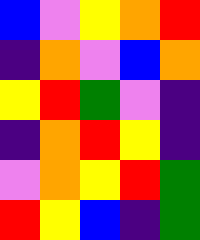[["blue", "violet", "yellow", "orange", "red"], ["indigo", "orange", "violet", "blue", "orange"], ["yellow", "red", "green", "violet", "indigo"], ["indigo", "orange", "red", "yellow", "indigo"], ["violet", "orange", "yellow", "red", "green"], ["red", "yellow", "blue", "indigo", "green"]]